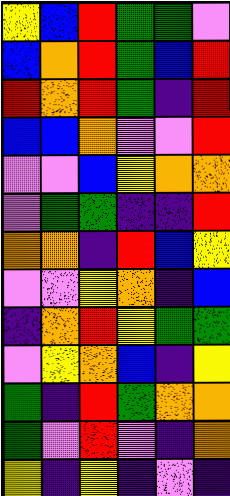[["yellow", "blue", "red", "green", "green", "violet"], ["blue", "orange", "red", "green", "blue", "red"], ["red", "orange", "red", "green", "indigo", "red"], ["blue", "blue", "orange", "violet", "violet", "red"], ["violet", "violet", "blue", "yellow", "orange", "orange"], ["violet", "green", "green", "indigo", "indigo", "red"], ["orange", "orange", "indigo", "red", "blue", "yellow"], ["violet", "violet", "yellow", "orange", "indigo", "blue"], ["indigo", "orange", "red", "yellow", "green", "green"], ["violet", "yellow", "orange", "blue", "indigo", "yellow"], ["green", "indigo", "red", "green", "orange", "orange"], ["green", "violet", "red", "violet", "indigo", "orange"], ["yellow", "indigo", "yellow", "indigo", "violet", "indigo"]]